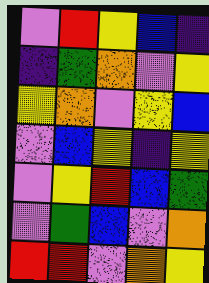[["violet", "red", "yellow", "blue", "indigo"], ["indigo", "green", "orange", "violet", "yellow"], ["yellow", "orange", "violet", "yellow", "blue"], ["violet", "blue", "yellow", "indigo", "yellow"], ["violet", "yellow", "red", "blue", "green"], ["violet", "green", "blue", "violet", "orange"], ["red", "red", "violet", "orange", "yellow"]]